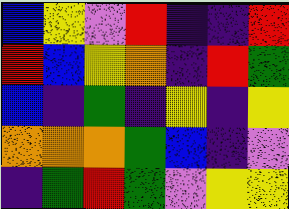[["blue", "yellow", "violet", "red", "indigo", "indigo", "red"], ["red", "blue", "yellow", "orange", "indigo", "red", "green"], ["blue", "indigo", "green", "indigo", "yellow", "indigo", "yellow"], ["orange", "orange", "orange", "green", "blue", "indigo", "violet"], ["indigo", "green", "red", "green", "violet", "yellow", "yellow"]]